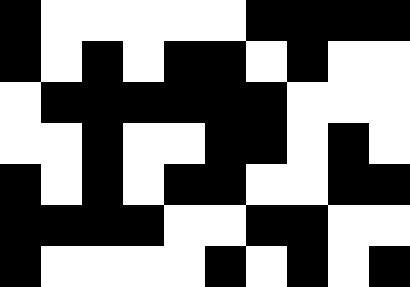[["black", "white", "white", "white", "white", "white", "black", "black", "black", "black"], ["black", "white", "black", "white", "black", "black", "white", "black", "white", "white"], ["white", "black", "black", "black", "black", "black", "black", "white", "white", "white"], ["white", "white", "black", "white", "white", "black", "black", "white", "black", "white"], ["black", "white", "black", "white", "black", "black", "white", "white", "black", "black"], ["black", "black", "black", "black", "white", "white", "black", "black", "white", "white"], ["black", "white", "white", "white", "white", "black", "white", "black", "white", "black"]]